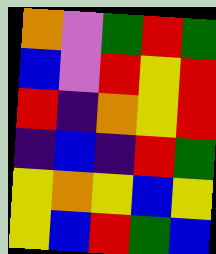[["orange", "violet", "green", "red", "green"], ["blue", "violet", "red", "yellow", "red"], ["red", "indigo", "orange", "yellow", "red"], ["indigo", "blue", "indigo", "red", "green"], ["yellow", "orange", "yellow", "blue", "yellow"], ["yellow", "blue", "red", "green", "blue"]]